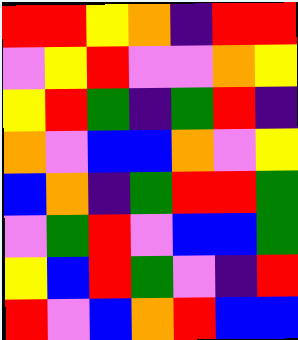[["red", "red", "yellow", "orange", "indigo", "red", "red"], ["violet", "yellow", "red", "violet", "violet", "orange", "yellow"], ["yellow", "red", "green", "indigo", "green", "red", "indigo"], ["orange", "violet", "blue", "blue", "orange", "violet", "yellow"], ["blue", "orange", "indigo", "green", "red", "red", "green"], ["violet", "green", "red", "violet", "blue", "blue", "green"], ["yellow", "blue", "red", "green", "violet", "indigo", "red"], ["red", "violet", "blue", "orange", "red", "blue", "blue"]]